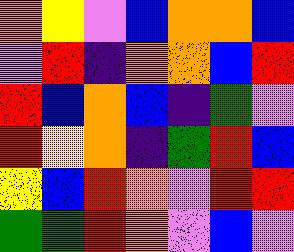[["orange", "yellow", "violet", "blue", "orange", "orange", "blue"], ["violet", "red", "indigo", "orange", "orange", "blue", "red"], ["red", "blue", "orange", "blue", "indigo", "green", "violet"], ["red", "yellow", "orange", "indigo", "green", "red", "blue"], ["yellow", "blue", "red", "orange", "violet", "red", "red"], ["green", "green", "red", "orange", "violet", "blue", "violet"]]